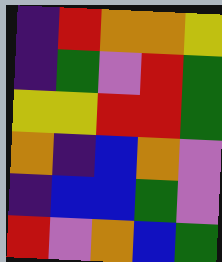[["indigo", "red", "orange", "orange", "yellow"], ["indigo", "green", "violet", "red", "green"], ["yellow", "yellow", "red", "red", "green"], ["orange", "indigo", "blue", "orange", "violet"], ["indigo", "blue", "blue", "green", "violet"], ["red", "violet", "orange", "blue", "green"]]